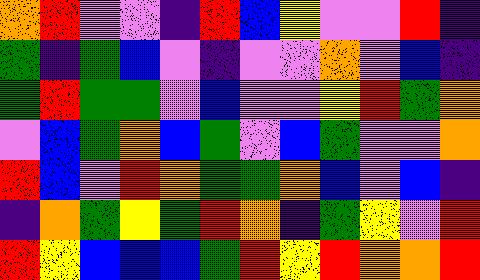[["orange", "red", "violet", "violet", "indigo", "red", "blue", "yellow", "violet", "violet", "red", "indigo"], ["green", "indigo", "green", "blue", "violet", "indigo", "violet", "violet", "orange", "violet", "blue", "indigo"], ["green", "red", "green", "green", "violet", "blue", "violet", "violet", "yellow", "red", "green", "orange"], ["violet", "blue", "green", "orange", "blue", "green", "violet", "blue", "green", "violet", "violet", "orange"], ["red", "blue", "violet", "red", "orange", "green", "green", "orange", "blue", "violet", "blue", "indigo"], ["indigo", "orange", "green", "yellow", "green", "red", "orange", "indigo", "green", "yellow", "violet", "red"], ["red", "yellow", "blue", "blue", "blue", "green", "red", "yellow", "red", "orange", "orange", "red"]]